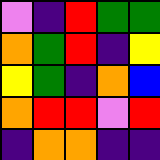[["violet", "indigo", "red", "green", "green"], ["orange", "green", "red", "indigo", "yellow"], ["yellow", "green", "indigo", "orange", "blue"], ["orange", "red", "red", "violet", "red"], ["indigo", "orange", "orange", "indigo", "indigo"]]